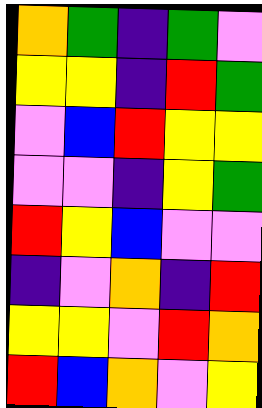[["orange", "green", "indigo", "green", "violet"], ["yellow", "yellow", "indigo", "red", "green"], ["violet", "blue", "red", "yellow", "yellow"], ["violet", "violet", "indigo", "yellow", "green"], ["red", "yellow", "blue", "violet", "violet"], ["indigo", "violet", "orange", "indigo", "red"], ["yellow", "yellow", "violet", "red", "orange"], ["red", "blue", "orange", "violet", "yellow"]]